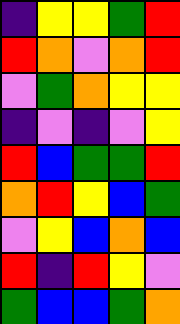[["indigo", "yellow", "yellow", "green", "red"], ["red", "orange", "violet", "orange", "red"], ["violet", "green", "orange", "yellow", "yellow"], ["indigo", "violet", "indigo", "violet", "yellow"], ["red", "blue", "green", "green", "red"], ["orange", "red", "yellow", "blue", "green"], ["violet", "yellow", "blue", "orange", "blue"], ["red", "indigo", "red", "yellow", "violet"], ["green", "blue", "blue", "green", "orange"]]